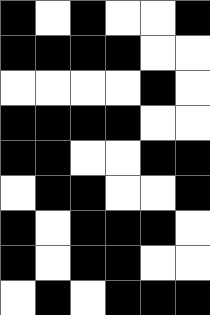[["black", "white", "black", "white", "white", "black"], ["black", "black", "black", "black", "white", "white"], ["white", "white", "white", "white", "black", "white"], ["black", "black", "black", "black", "white", "white"], ["black", "black", "white", "white", "black", "black"], ["white", "black", "black", "white", "white", "black"], ["black", "white", "black", "black", "black", "white"], ["black", "white", "black", "black", "white", "white"], ["white", "black", "white", "black", "black", "black"]]